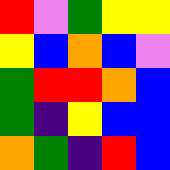[["red", "violet", "green", "yellow", "yellow"], ["yellow", "blue", "orange", "blue", "violet"], ["green", "red", "red", "orange", "blue"], ["green", "indigo", "yellow", "blue", "blue"], ["orange", "green", "indigo", "red", "blue"]]